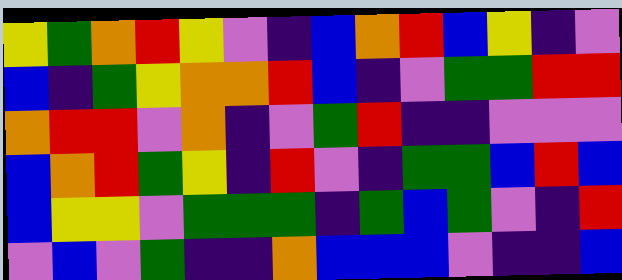[["yellow", "green", "orange", "red", "yellow", "violet", "indigo", "blue", "orange", "red", "blue", "yellow", "indigo", "violet"], ["blue", "indigo", "green", "yellow", "orange", "orange", "red", "blue", "indigo", "violet", "green", "green", "red", "red"], ["orange", "red", "red", "violet", "orange", "indigo", "violet", "green", "red", "indigo", "indigo", "violet", "violet", "violet"], ["blue", "orange", "red", "green", "yellow", "indigo", "red", "violet", "indigo", "green", "green", "blue", "red", "blue"], ["blue", "yellow", "yellow", "violet", "green", "green", "green", "indigo", "green", "blue", "green", "violet", "indigo", "red"], ["violet", "blue", "violet", "green", "indigo", "indigo", "orange", "blue", "blue", "blue", "violet", "indigo", "indigo", "blue"]]